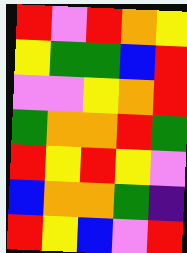[["red", "violet", "red", "orange", "yellow"], ["yellow", "green", "green", "blue", "red"], ["violet", "violet", "yellow", "orange", "red"], ["green", "orange", "orange", "red", "green"], ["red", "yellow", "red", "yellow", "violet"], ["blue", "orange", "orange", "green", "indigo"], ["red", "yellow", "blue", "violet", "red"]]